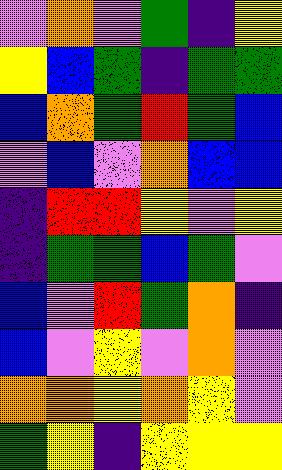[["violet", "orange", "violet", "green", "indigo", "yellow"], ["yellow", "blue", "green", "indigo", "green", "green"], ["blue", "orange", "green", "red", "green", "blue"], ["violet", "blue", "violet", "orange", "blue", "blue"], ["indigo", "red", "red", "yellow", "violet", "yellow"], ["indigo", "green", "green", "blue", "green", "violet"], ["blue", "violet", "red", "green", "orange", "indigo"], ["blue", "violet", "yellow", "violet", "orange", "violet"], ["orange", "orange", "yellow", "orange", "yellow", "violet"], ["green", "yellow", "indigo", "yellow", "yellow", "yellow"]]